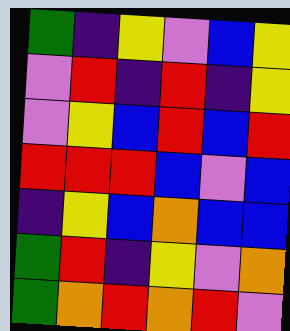[["green", "indigo", "yellow", "violet", "blue", "yellow"], ["violet", "red", "indigo", "red", "indigo", "yellow"], ["violet", "yellow", "blue", "red", "blue", "red"], ["red", "red", "red", "blue", "violet", "blue"], ["indigo", "yellow", "blue", "orange", "blue", "blue"], ["green", "red", "indigo", "yellow", "violet", "orange"], ["green", "orange", "red", "orange", "red", "violet"]]